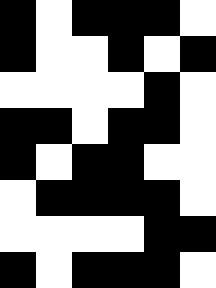[["black", "white", "black", "black", "black", "white"], ["black", "white", "white", "black", "white", "black"], ["white", "white", "white", "white", "black", "white"], ["black", "black", "white", "black", "black", "white"], ["black", "white", "black", "black", "white", "white"], ["white", "black", "black", "black", "black", "white"], ["white", "white", "white", "white", "black", "black"], ["black", "white", "black", "black", "black", "white"]]